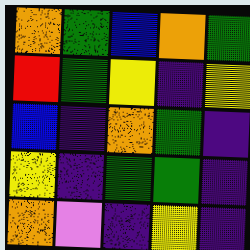[["orange", "green", "blue", "orange", "green"], ["red", "green", "yellow", "indigo", "yellow"], ["blue", "indigo", "orange", "green", "indigo"], ["yellow", "indigo", "green", "green", "indigo"], ["orange", "violet", "indigo", "yellow", "indigo"]]